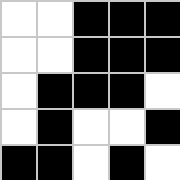[["white", "white", "black", "black", "black"], ["white", "white", "black", "black", "black"], ["white", "black", "black", "black", "white"], ["white", "black", "white", "white", "black"], ["black", "black", "white", "black", "white"]]